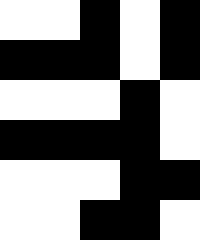[["white", "white", "black", "white", "black"], ["black", "black", "black", "white", "black"], ["white", "white", "white", "black", "white"], ["black", "black", "black", "black", "white"], ["white", "white", "white", "black", "black"], ["white", "white", "black", "black", "white"]]